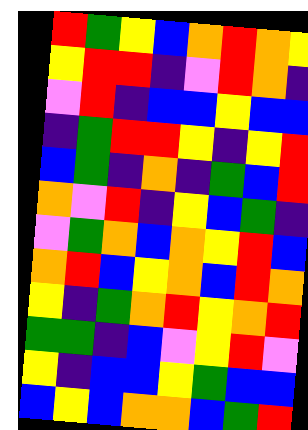[["red", "green", "yellow", "blue", "orange", "red", "orange", "yellow"], ["yellow", "red", "red", "indigo", "violet", "red", "orange", "indigo"], ["violet", "red", "indigo", "blue", "blue", "yellow", "blue", "blue"], ["indigo", "green", "red", "red", "yellow", "indigo", "yellow", "red"], ["blue", "green", "indigo", "orange", "indigo", "green", "blue", "red"], ["orange", "violet", "red", "indigo", "yellow", "blue", "green", "indigo"], ["violet", "green", "orange", "blue", "orange", "yellow", "red", "blue"], ["orange", "red", "blue", "yellow", "orange", "blue", "red", "orange"], ["yellow", "indigo", "green", "orange", "red", "yellow", "orange", "red"], ["green", "green", "indigo", "blue", "violet", "yellow", "red", "violet"], ["yellow", "indigo", "blue", "blue", "yellow", "green", "blue", "blue"], ["blue", "yellow", "blue", "orange", "orange", "blue", "green", "red"]]